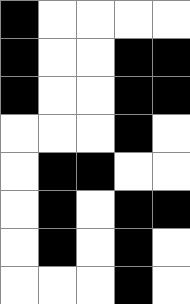[["black", "white", "white", "white", "white"], ["black", "white", "white", "black", "black"], ["black", "white", "white", "black", "black"], ["white", "white", "white", "black", "white"], ["white", "black", "black", "white", "white"], ["white", "black", "white", "black", "black"], ["white", "black", "white", "black", "white"], ["white", "white", "white", "black", "white"]]